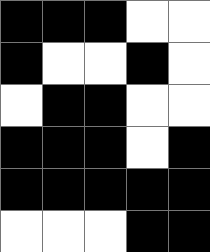[["black", "black", "black", "white", "white"], ["black", "white", "white", "black", "white"], ["white", "black", "black", "white", "white"], ["black", "black", "black", "white", "black"], ["black", "black", "black", "black", "black"], ["white", "white", "white", "black", "black"]]